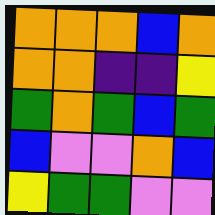[["orange", "orange", "orange", "blue", "orange"], ["orange", "orange", "indigo", "indigo", "yellow"], ["green", "orange", "green", "blue", "green"], ["blue", "violet", "violet", "orange", "blue"], ["yellow", "green", "green", "violet", "violet"]]